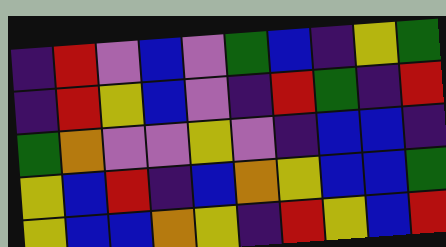[["indigo", "red", "violet", "blue", "violet", "green", "blue", "indigo", "yellow", "green"], ["indigo", "red", "yellow", "blue", "violet", "indigo", "red", "green", "indigo", "red"], ["green", "orange", "violet", "violet", "yellow", "violet", "indigo", "blue", "blue", "indigo"], ["yellow", "blue", "red", "indigo", "blue", "orange", "yellow", "blue", "blue", "green"], ["yellow", "blue", "blue", "orange", "yellow", "indigo", "red", "yellow", "blue", "red"]]